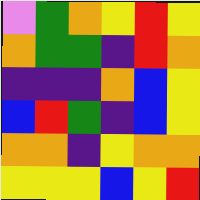[["violet", "green", "orange", "yellow", "red", "yellow"], ["orange", "green", "green", "indigo", "red", "orange"], ["indigo", "indigo", "indigo", "orange", "blue", "yellow"], ["blue", "red", "green", "indigo", "blue", "yellow"], ["orange", "orange", "indigo", "yellow", "orange", "orange"], ["yellow", "yellow", "yellow", "blue", "yellow", "red"]]